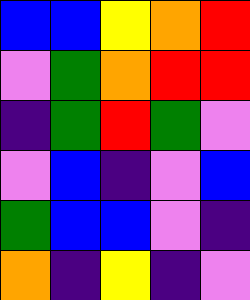[["blue", "blue", "yellow", "orange", "red"], ["violet", "green", "orange", "red", "red"], ["indigo", "green", "red", "green", "violet"], ["violet", "blue", "indigo", "violet", "blue"], ["green", "blue", "blue", "violet", "indigo"], ["orange", "indigo", "yellow", "indigo", "violet"]]